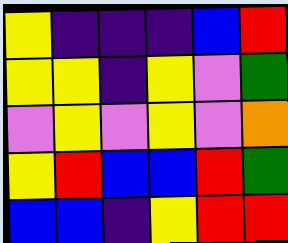[["yellow", "indigo", "indigo", "indigo", "blue", "red"], ["yellow", "yellow", "indigo", "yellow", "violet", "green"], ["violet", "yellow", "violet", "yellow", "violet", "orange"], ["yellow", "red", "blue", "blue", "red", "green"], ["blue", "blue", "indigo", "yellow", "red", "red"]]